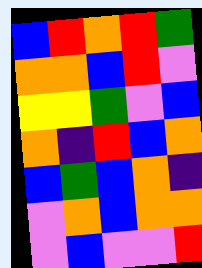[["blue", "red", "orange", "red", "green"], ["orange", "orange", "blue", "red", "violet"], ["yellow", "yellow", "green", "violet", "blue"], ["orange", "indigo", "red", "blue", "orange"], ["blue", "green", "blue", "orange", "indigo"], ["violet", "orange", "blue", "orange", "orange"], ["violet", "blue", "violet", "violet", "red"]]